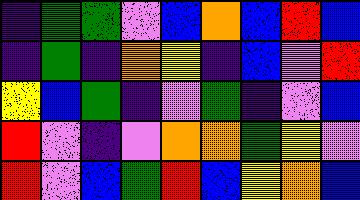[["indigo", "green", "green", "violet", "blue", "orange", "blue", "red", "blue"], ["indigo", "green", "indigo", "orange", "yellow", "indigo", "blue", "violet", "red"], ["yellow", "blue", "green", "indigo", "violet", "green", "indigo", "violet", "blue"], ["red", "violet", "indigo", "violet", "orange", "orange", "green", "yellow", "violet"], ["red", "violet", "blue", "green", "red", "blue", "yellow", "orange", "blue"]]